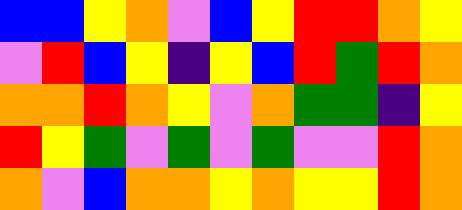[["blue", "blue", "yellow", "orange", "violet", "blue", "yellow", "red", "red", "orange", "yellow"], ["violet", "red", "blue", "yellow", "indigo", "yellow", "blue", "red", "green", "red", "orange"], ["orange", "orange", "red", "orange", "yellow", "violet", "orange", "green", "green", "indigo", "yellow"], ["red", "yellow", "green", "violet", "green", "violet", "green", "violet", "violet", "red", "orange"], ["orange", "violet", "blue", "orange", "orange", "yellow", "orange", "yellow", "yellow", "red", "orange"]]